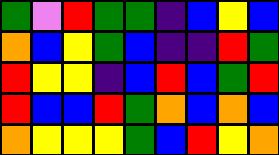[["green", "violet", "red", "green", "green", "indigo", "blue", "yellow", "blue"], ["orange", "blue", "yellow", "green", "blue", "indigo", "indigo", "red", "green"], ["red", "yellow", "yellow", "indigo", "blue", "red", "blue", "green", "red"], ["red", "blue", "blue", "red", "green", "orange", "blue", "orange", "blue"], ["orange", "yellow", "yellow", "yellow", "green", "blue", "red", "yellow", "orange"]]